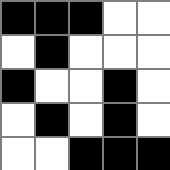[["black", "black", "black", "white", "white"], ["white", "black", "white", "white", "white"], ["black", "white", "white", "black", "white"], ["white", "black", "white", "black", "white"], ["white", "white", "black", "black", "black"]]